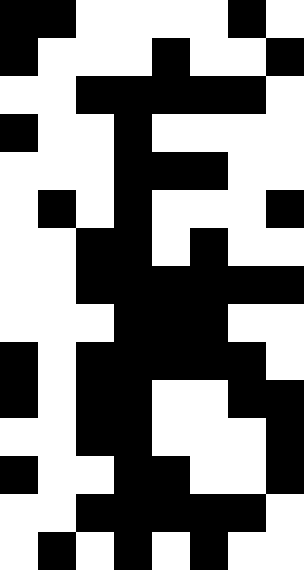[["black", "black", "white", "white", "white", "white", "black", "white"], ["black", "white", "white", "white", "black", "white", "white", "black"], ["white", "white", "black", "black", "black", "black", "black", "white"], ["black", "white", "white", "black", "white", "white", "white", "white"], ["white", "white", "white", "black", "black", "black", "white", "white"], ["white", "black", "white", "black", "white", "white", "white", "black"], ["white", "white", "black", "black", "white", "black", "white", "white"], ["white", "white", "black", "black", "black", "black", "black", "black"], ["white", "white", "white", "black", "black", "black", "white", "white"], ["black", "white", "black", "black", "black", "black", "black", "white"], ["black", "white", "black", "black", "white", "white", "black", "black"], ["white", "white", "black", "black", "white", "white", "white", "black"], ["black", "white", "white", "black", "black", "white", "white", "black"], ["white", "white", "black", "black", "black", "black", "black", "white"], ["white", "black", "white", "black", "white", "black", "white", "white"]]